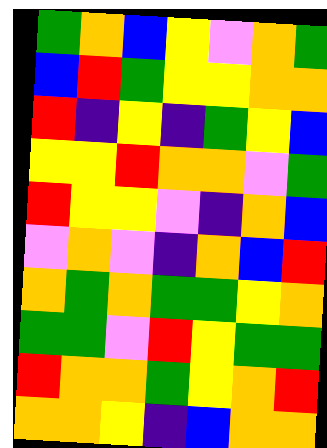[["green", "orange", "blue", "yellow", "violet", "orange", "green"], ["blue", "red", "green", "yellow", "yellow", "orange", "orange"], ["red", "indigo", "yellow", "indigo", "green", "yellow", "blue"], ["yellow", "yellow", "red", "orange", "orange", "violet", "green"], ["red", "yellow", "yellow", "violet", "indigo", "orange", "blue"], ["violet", "orange", "violet", "indigo", "orange", "blue", "red"], ["orange", "green", "orange", "green", "green", "yellow", "orange"], ["green", "green", "violet", "red", "yellow", "green", "green"], ["red", "orange", "orange", "green", "yellow", "orange", "red"], ["orange", "orange", "yellow", "indigo", "blue", "orange", "orange"]]